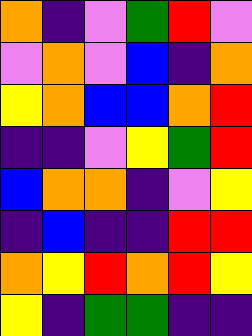[["orange", "indigo", "violet", "green", "red", "violet"], ["violet", "orange", "violet", "blue", "indigo", "orange"], ["yellow", "orange", "blue", "blue", "orange", "red"], ["indigo", "indigo", "violet", "yellow", "green", "red"], ["blue", "orange", "orange", "indigo", "violet", "yellow"], ["indigo", "blue", "indigo", "indigo", "red", "red"], ["orange", "yellow", "red", "orange", "red", "yellow"], ["yellow", "indigo", "green", "green", "indigo", "indigo"]]